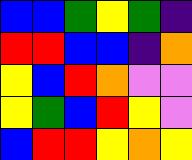[["blue", "blue", "green", "yellow", "green", "indigo"], ["red", "red", "blue", "blue", "indigo", "orange"], ["yellow", "blue", "red", "orange", "violet", "violet"], ["yellow", "green", "blue", "red", "yellow", "violet"], ["blue", "red", "red", "yellow", "orange", "yellow"]]